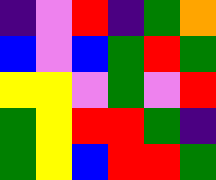[["indigo", "violet", "red", "indigo", "green", "orange"], ["blue", "violet", "blue", "green", "red", "green"], ["yellow", "yellow", "violet", "green", "violet", "red"], ["green", "yellow", "red", "red", "green", "indigo"], ["green", "yellow", "blue", "red", "red", "green"]]